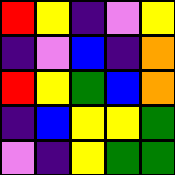[["red", "yellow", "indigo", "violet", "yellow"], ["indigo", "violet", "blue", "indigo", "orange"], ["red", "yellow", "green", "blue", "orange"], ["indigo", "blue", "yellow", "yellow", "green"], ["violet", "indigo", "yellow", "green", "green"]]